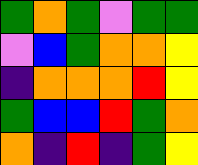[["green", "orange", "green", "violet", "green", "green"], ["violet", "blue", "green", "orange", "orange", "yellow"], ["indigo", "orange", "orange", "orange", "red", "yellow"], ["green", "blue", "blue", "red", "green", "orange"], ["orange", "indigo", "red", "indigo", "green", "yellow"]]